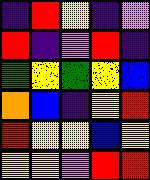[["indigo", "red", "yellow", "indigo", "violet"], ["red", "indigo", "violet", "red", "indigo"], ["green", "yellow", "green", "yellow", "blue"], ["orange", "blue", "indigo", "yellow", "red"], ["red", "yellow", "yellow", "blue", "yellow"], ["yellow", "yellow", "violet", "red", "red"]]